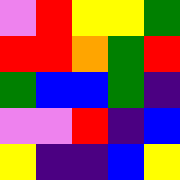[["violet", "red", "yellow", "yellow", "green"], ["red", "red", "orange", "green", "red"], ["green", "blue", "blue", "green", "indigo"], ["violet", "violet", "red", "indigo", "blue"], ["yellow", "indigo", "indigo", "blue", "yellow"]]